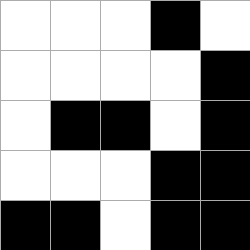[["white", "white", "white", "black", "white"], ["white", "white", "white", "white", "black"], ["white", "black", "black", "white", "black"], ["white", "white", "white", "black", "black"], ["black", "black", "white", "black", "black"]]